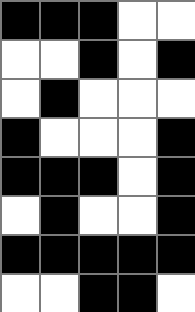[["black", "black", "black", "white", "white"], ["white", "white", "black", "white", "black"], ["white", "black", "white", "white", "white"], ["black", "white", "white", "white", "black"], ["black", "black", "black", "white", "black"], ["white", "black", "white", "white", "black"], ["black", "black", "black", "black", "black"], ["white", "white", "black", "black", "white"]]